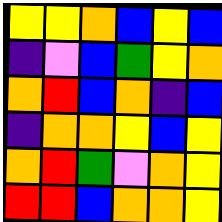[["yellow", "yellow", "orange", "blue", "yellow", "blue"], ["indigo", "violet", "blue", "green", "yellow", "orange"], ["orange", "red", "blue", "orange", "indigo", "blue"], ["indigo", "orange", "orange", "yellow", "blue", "yellow"], ["orange", "red", "green", "violet", "orange", "yellow"], ["red", "red", "blue", "orange", "orange", "yellow"]]